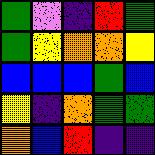[["green", "violet", "indigo", "red", "green"], ["green", "yellow", "orange", "orange", "yellow"], ["blue", "blue", "blue", "green", "blue"], ["yellow", "indigo", "orange", "green", "green"], ["orange", "blue", "red", "indigo", "indigo"]]